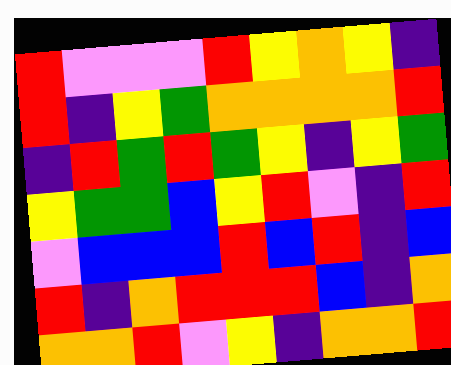[["red", "violet", "violet", "violet", "red", "yellow", "orange", "yellow", "indigo"], ["red", "indigo", "yellow", "green", "orange", "orange", "orange", "orange", "red"], ["indigo", "red", "green", "red", "green", "yellow", "indigo", "yellow", "green"], ["yellow", "green", "green", "blue", "yellow", "red", "violet", "indigo", "red"], ["violet", "blue", "blue", "blue", "red", "blue", "red", "indigo", "blue"], ["red", "indigo", "orange", "red", "red", "red", "blue", "indigo", "orange"], ["orange", "orange", "red", "violet", "yellow", "indigo", "orange", "orange", "red"]]